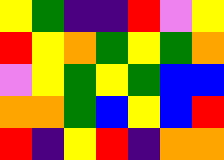[["yellow", "green", "indigo", "indigo", "red", "violet", "yellow"], ["red", "yellow", "orange", "green", "yellow", "green", "orange"], ["violet", "yellow", "green", "yellow", "green", "blue", "blue"], ["orange", "orange", "green", "blue", "yellow", "blue", "red"], ["red", "indigo", "yellow", "red", "indigo", "orange", "orange"]]